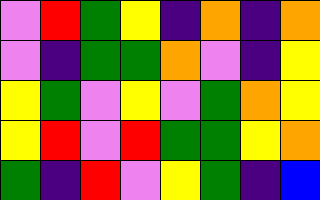[["violet", "red", "green", "yellow", "indigo", "orange", "indigo", "orange"], ["violet", "indigo", "green", "green", "orange", "violet", "indigo", "yellow"], ["yellow", "green", "violet", "yellow", "violet", "green", "orange", "yellow"], ["yellow", "red", "violet", "red", "green", "green", "yellow", "orange"], ["green", "indigo", "red", "violet", "yellow", "green", "indigo", "blue"]]